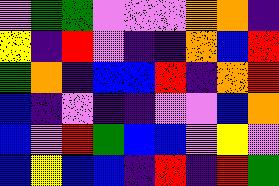[["violet", "green", "green", "violet", "violet", "violet", "orange", "orange", "indigo"], ["yellow", "indigo", "red", "violet", "indigo", "indigo", "orange", "blue", "red"], ["green", "orange", "indigo", "blue", "blue", "red", "indigo", "orange", "red"], ["blue", "indigo", "violet", "indigo", "indigo", "violet", "violet", "blue", "orange"], ["blue", "violet", "red", "green", "blue", "blue", "violet", "yellow", "violet"], ["blue", "yellow", "blue", "blue", "indigo", "red", "indigo", "red", "green"]]